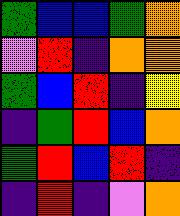[["green", "blue", "blue", "green", "orange"], ["violet", "red", "indigo", "orange", "orange"], ["green", "blue", "red", "indigo", "yellow"], ["indigo", "green", "red", "blue", "orange"], ["green", "red", "blue", "red", "indigo"], ["indigo", "red", "indigo", "violet", "orange"]]